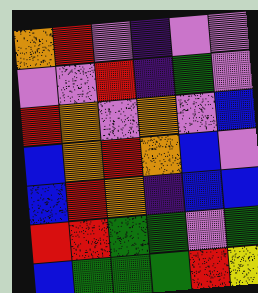[["orange", "red", "violet", "indigo", "violet", "violet"], ["violet", "violet", "red", "indigo", "green", "violet"], ["red", "orange", "violet", "orange", "violet", "blue"], ["blue", "orange", "red", "orange", "blue", "violet"], ["blue", "red", "orange", "indigo", "blue", "blue"], ["red", "red", "green", "green", "violet", "green"], ["blue", "green", "green", "green", "red", "yellow"]]